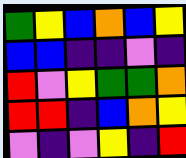[["green", "yellow", "blue", "orange", "blue", "yellow"], ["blue", "blue", "indigo", "indigo", "violet", "indigo"], ["red", "violet", "yellow", "green", "green", "orange"], ["red", "red", "indigo", "blue", "orange", "yellow"], ["violet", "indigo", "violet", "yellow", "indigo", "red"]]